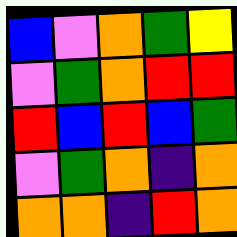[["blue", "violet", "orange", "green", "yellow"], ["violet", "green", "orange", "red", "red"], ["red", "blue", "red", "blue", "green"], ["violet", "green", "orange", "indigo", "orange"], ["orange", "orange", "indigo", "red", "orange"]]